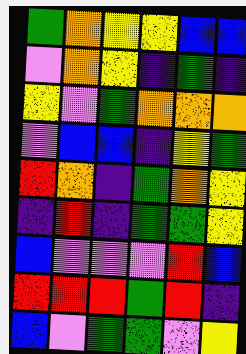[["green", "orange", "yellow", "yellow", "blue", "blue"], ["violet", "orange", "yellow", "indigo", "green", "indigo"], ["yellow", "violet", "green", "orange", "orange", "orange"], ["violet", "blue", "blue", "indigo", "yellow", "green"], ["red", "orange", "indigo", "green", "orange", "yellow"], ["indigo", "red", "indigo", "green", "green", "yellow"], ["blue", "violet", "violet", "violet", "red", "blue"], ["red", "red", "red", "green", "red", "indigo"], ["blue", "violet", "green", "green", "violet", "yellow"]]